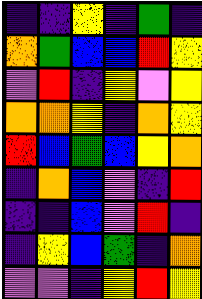[["indigo", "indigo", "yellow", "indigo", "green", "indigo"], ["orange", "green", "blue", "blue", "red", "yellow"], ["violet", "red", "indigo", "yellow", "violet", "yellow"], ["orange", "orange", "yellow", "indigo", "orange", "yellow"], ["red", "blue", "green", "blue", "yellow", "orange"], ["indigo", "orange", "blue", "violet", "indigo", "red"], ["indigo", "indigo", "blue", "violet", "red", "indigo"], ["indigo", "yellow", "blue", "green", "indigo", "orange"], ["violet", "violet", "indigo", "yellow", "red", "yellow"]]